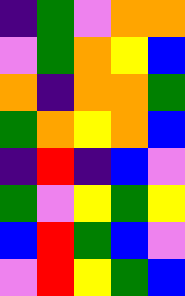[["indigo", "green", "violet", "orange", "orange"], ["violet", "green", "orange", "yellow", "blue"], ["orange", "indigo", "orange", "orange", "green"], ["green", "orange", "yellow", "orange", "blue"], ["indigo", "red", "indigo", "blue", "violet"], ["green", "violet", "yellow", "green", "yellow"], ["blue", "red", "green", "blue", "violet"], ["violet", "red", "yellow", "green", "blue"]]